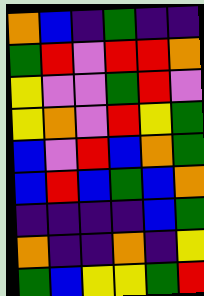[["orange", "blue", "indigo", "green", "indigo", "indigo"], ["green", "red", "violet", "red", "red", "orange"], ["yellow", "violet", "violet", "green", "red", "violet"], ["yellow", "orange", "violet", "red", "yellow", "green"], ["blue", "violet", "red", "blue", "orange", "green"], ["blue", "red", "blue", "green", "blue", "orange"], ["indigo", "indigo", "indigo", "indigo", "blue", "green"], ["orange", "indigo", "indigo", "orange", "indigo", "yellow"], ["green", "blue", "yellow", "yellow", "green", "red"]]